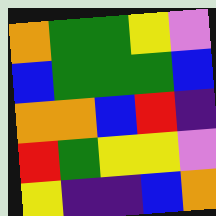[["orange", "green", "green", "yellow", "violet"], ["blue", "green", "green", "green", "blue"], ["orange", "orange", "blue", "red", "indigo"], ["red", "green", "yellow", "yellow", "violet"], ["yellow", "indigo", "indigo", "blue", "orange"]]